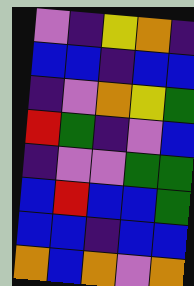[["violet", "indigo", "yellow", "orange", "indigo"], ["blue", "blue", "indigo", "blue", "blue"], ["indigo", "violet", "orange", "yellow", "green"], ["red", "green", "indigo", "violet", "blue"], ["indigo", "violet", "violet", "green", "green"], ["blue", "red", "blue", "blue", "green"], ["blue", "blue", "indigo", "blue", "blue"], ["orange", "blue", "orange", "violet", "orange"]]